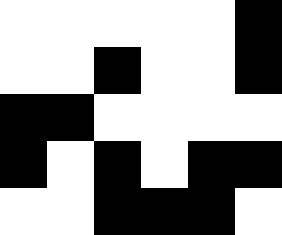[["white", "white", "white", "white", "white", "black"], ["white", "white", "black", "white", "white", "black"], ["black", "black", "white", "white", "white", "white"], ["black", "white", "black", "white", "black", "black"], ["white", "white", "black", "black", "black", "white"]]